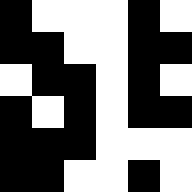[["black", "white", "white", "white", "black", "white"], ["black", "black", "white", "white", "black", "black"], ["white", "black", "black", "white", "black", "white"], ["black", "white", "black", "white", "black", "black"], ["black", "black", "black", "white", "white", "white"], ["black", "black", "white", "white", "black", "white"]]